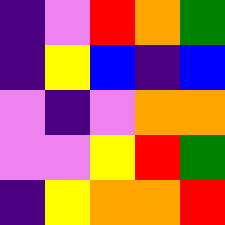[["indigo", "violet", "red", "orange", "green"], ["indigo", "yellow", "blue", "indigo", "blue"], ["violet", "indigo", "violet", "orange", "orange"], ["violet", "violet", "yellow", "red", "green"], ["indigo", "yellow", "orange", "orange", "red"]]